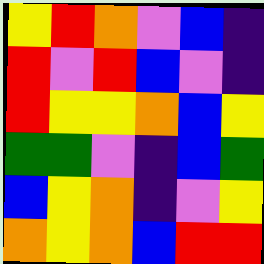[["yellow", "red", "orange", "violet", "blue", "indigo"], ["red", "violet", "red", "blue", "violet", "indigo"], ["red", "yellow", "yellow", "orange", "blue", "yellow"], ["green", "green", "violet", "indigo", "blue", "green"], ["blue", "yellow", "orange", "indigo", "violet", "yellow"], ["orange", "yellow", "orange", "blue", "red", "red"]]